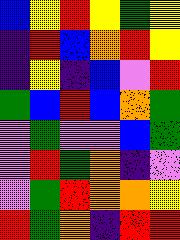[["blue", "yellow", "red", "yellow", "green", "yellow"], ["indigo", "red", "blue", "orange", "red", "yellow"], ["indigo", "yellow", "indigo", "blue", "violet", "red"], ["green", "blue", "red", "blue", "orange", "green"], ["violet", "green", "violet", "violet", "blue", "green"], ["violet", "red", "green", "orange", "indigo", "violet"], ["violet", "green", "red", "orange", "orange", "yellow"], ["red", "green", "orange", "indigo", "red", "red"]]